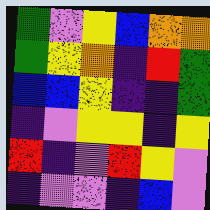[["green", "violet", "yellow", "blue", "orange", "orange"], ["green", "yellow", "orange", "indigo", "red", "green"], ["blue", "blue", "yellow", "indigo", "indigo", "green"], ["indigo", "violet", "yellow", "yellow", "indigo", "yellow"], ["red", "indigo", "violet", "red", "yellow", "violet"], ["indigo", "violet", "violet", "indigo", "blue", "violet"]]